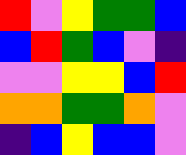[["red", "violet", "yellow", "green", "green", "blue"], ["blue", "red", "green", "blue", "violet", "indigo"], ["violet", "violet", "yellow", "yellow", "blue", "red"], ["orange", "orange", "green", "green", "orange", "violet"], ["indigo", "blue", "yellow", "blue", "blue", "violet"]]